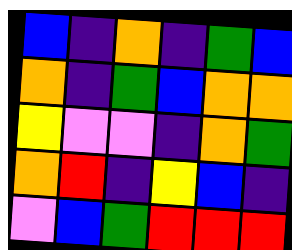[["blue", "indigo", "orange", "indigo", "green", "blue"], ["orange", "indigo", "green", "blue", "orange", "orange"], ["yellow", "violet", "violet", "indigo", "orange", "green"], ["orange", "red", "indigo", "yellow", "blue", "indigo"], ["violet", "blue", "green", "red", "red", "red"]]